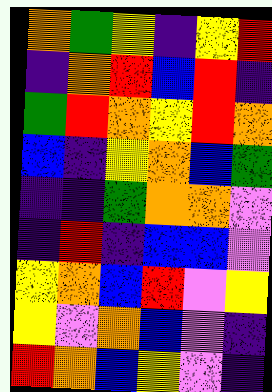[["orange", "green", "yellow", "indigo", "yellow", "red"], ["indigo", "orange", "red", "blue", "red", "indigo"], ["green", "red", "orange", "yellow", "red", "orange"], ["blue", "indigo", "yellow", "orange", "blue", "green"], ["indigo", "indigo", "green", "orange", "orange", "violet"], ["indigo", "red", "indigo", "blue", "blue", "violet"], ["yellow", "orange", "blue", "red", "violet", "yellow"], ["yellow", "violet", "orange", "blue", "violet", "indigo"], ["red", "orange", "blue", "yellow", "violet", "indigo"]]